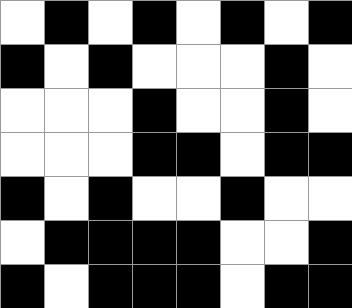[["white", "black", "white", "black", "white", "black", "white", "black"], ["black", "white", "black", "white", "white", "white", "black", "white"], ["white", "white", "white", "black", "white", "white", "black", "white"], ["white", "white", "white", "black", "black", "white", "black", "black"], ["black", "white", "black", "white", "white", "black", "white", "white"], ["white", "black", "black", "black", "black", "white", "white", "black"], ["black", "white", "black", "black", "black", "white", "black", "black"]]